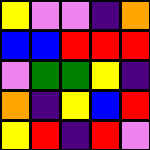[["yellow", "violet", "violet", "indigo", "orange"], ["blue", "blue", "red", "red", "red"], ["violet", "green", "green", "yellow", "indigo"], ["orange", "indigo", "yellow", "blue", "red"], ["yellow", "red", "indigo", "red", "violet"]]